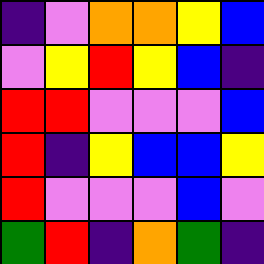[["indigo", "violet", "orange", "orange", "yellow", "blue"], ["violet", "yellow", "red", "yellow", "blue", "indigo"], ["red", "red", "violet", "violet", "violet", "blue"], ["red", "indigo", "yellow", "blue", "blue", "yellow"], ["red", "violet", "violet", "violet", "blue", "violet"], ["green", "red", "indigo", "orange", "green", "indigo"]]